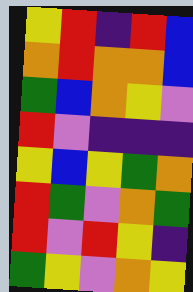[["yellow", "red", "indigo", "red", "blue"], ["orange", "red", "orange", "orange", "blue"], ["green", "blue", "orange", "yellow", "violet"], ["red", "violet", "indigo", "indigo", "indigo"], ["yellow", "blue", "yellow", "green", "orange"], ["red", "green", "violet", "orange", "green"], ["red", "violet", "red", "yellow", "indigo"], ["green", "yellow", "violet", "orange", "yellow"]]